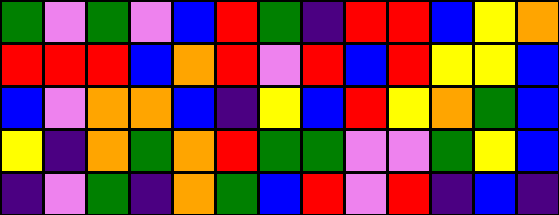[["green", "violet", "green", "violet", "blue", "red", "green", "indigo", "red", "red", "blue", "yellow", "orange"], ["red", "red", "red", "blue", "orange", "red", "violet", "red", "blue", "red", "yellow", "yellow", "blue"], ["blue", "violet", "orange", "orange", "blue", "indigo", "yellow", "blue", "red", "yellow", "orange", "green", "blue"], ["yellow", "indigo", "orange", "green", "orange", "red", "green", "green", "violet", "violet", "green", "yellow", "blue"], ["indigo", "violet", "green", "indigo", "orange", "green", "blue", "red", "violet", "red", "indigo", "blue", "indigo"]]